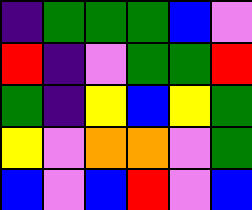[["indigo", "green", "green", "green", "blue", "violet"], ["red", "indigo", "violet", "green", "green", "red"], ["green", "indigo", "yellow", "blue", "yellow", "green"], ["yellow", "violet", "orange", "orange", "violet", "green"], ["blue", "violet", "blue", "red", "violet", "blue"]]